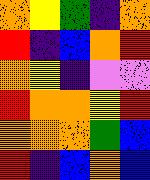[["orange", "yellow", "green", "indigo", "orange"], ["red", "indigo", "blue", "orange", "red"], ["orange", "yellow", "indigo", "violet", "violet"], ["red", "orange", "orange", "yellow", "red"], ["orange", "orange", "orange", "green", "blue"], ["red", "indigo", "blue", "orange", "blue"]]